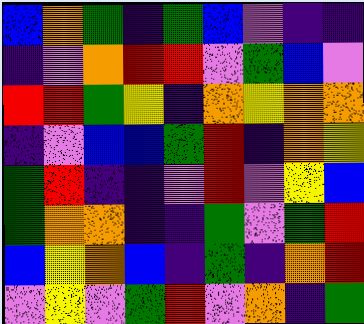[["blue", "orange", "green", "indigo", "green", "blue", "violet", "indigo", "indigo"], ["indigo", "violet", "orange", "red", "red", "violet", "green", "blue", "violet"], ["red", "red", "green", "yellow", "indigo", "orange", "yellow", "orange", "orange"], ["indigo", "violet", "blue", "blue", "green", "red", "indigo", "orange", "yellow"], ["green", "red", "indigo", "indigo", "violet", "red", "violet", "yellow", "blue"], ["green", "orange", "orange", "indigo", "indigo", "green", "violet", "green", "red"], ["blue", "yellow", "orange", "blue", "indigo", "green", "indigo", "orange", "red"], ["violet", "yellow", "violet", "green", "red", "violet", "orange", "indigo", "green"]]